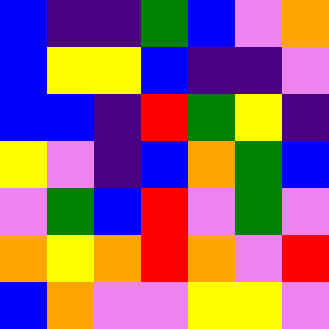[["blue", "indigo", "indigo", "green", "blue", "violet", "orange"], ["blue", "yellow", "yellow", "blue", "indigo", "indigo", "violet"], ["blue", "blue", "indigo", "red", "green", "yellow", "indigo"], ["yellow", "violet", "indigo", "blue", "orange", "green", "blue"], ["violet", "green", "blue", "red", "violet", "green", "violet"], ["orange", "yellow", "orange", "red", "orange", "violet", "red"], ["blue", "orange", "violet", "violet", "yellow", "yellow", "violet"]]